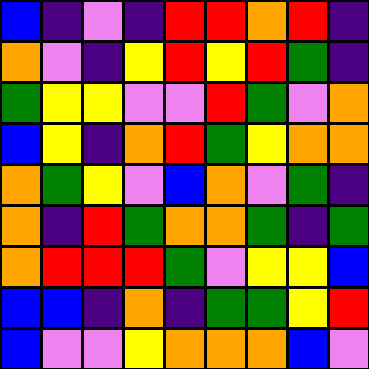[["blue", "indigo", "violet", "indigo", "red", "red", "orange", "red", "indigo"], ["orange", "violet", "indigo", "yellow", "red", "yellow", "red", "green", "indigo"], ["green", "yellow", "yellow", "violet", "violet", "red", "green", "violet", "orange"], ["blue", "yellow", "indigo", "orange", "red", "green", "yellow", "orange", "orange"], ["orange", "green", "yellow", "violet", "blue", "orange", "violet", "green", "indigo"], ["orange", "indigo", "red", "green", "orange", "orange", "green", "indigo", "green"], ["orange", "red", "red", "red", "green", "violet", "yellow", "yellow", "blue"], ["blue", "blue", "indigo", "orange", "indigo", "green", "green", "yellow", "red"], ["blue", "violet", "violet", "yellow", "orange", "orange", "orange", "blue", "violet"]]